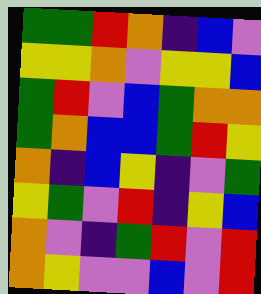[["green", "green", "red", "orange", "indigo", "blue", "violet"], ["yellow", "yellow", "orange", "violet", "yellow", "yellow", "blue"], ["green", "red", "violet", "blue", "green", "orange", "orange"], ["green", "orange", "blue", "blue", "green", "red", "yellow"], ["orange", "indigo", "blue", "yellow", "indigo", "violet", "green"], ["yellow", "green", "violet", "red", "indigo", "yellow", "blue"], ["orange", "violet", "indigo", "green", "red", "violet", "red"], ["orange", "yellow", "violet", "violet", "blue", "violet", "red"]]